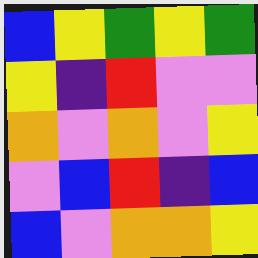[["blue", "yellow", "green", "yellow", "green"], ["yellow", "indigo", "red", "violet", "violet"], ["orange", "violet", "orange", "violet", "yellow"], ["violet", "blue", "red", "indigo", "blue"], ["blue", "violet", "orange", "orange", "yellow"]]